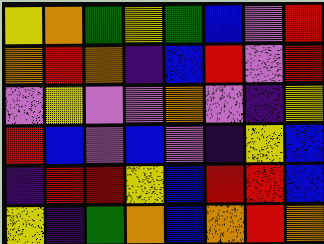[["yellow", "orange", "green", "yellow", "green", "blue", "violet", "red"], ["orange", "red", "orange", "indigo", "blue", "red", "violet", "red"], ["violet", "yellow", "violet", "violet", "orange", "violet", "indigo", "yellow"], ["red", "blue", "violet", "blue", "violet", "indigo", "yellow", "blue"], ["indigo", "red", "red", "yellow", "blue", "red", "red", "blue"], ["yellow", "indigo", "green", "orange", "blue", "orange", "red", "orange"]]